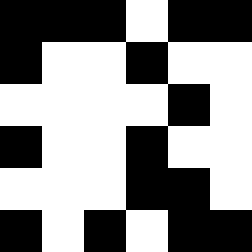[["black", "black", "black", "white", "black", "black"], ["black", "white", "white", "black", "white", "white"], ["white", "white", "white", "white", "black", "white"], ["black", "white", "white", "black", "white", "white"], ["white", "white", "white", "black", "black", "white"], ["black", "white", "black", "white", "black", "black"]]